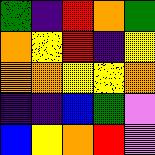[["green", "indigo", "red", "orange", "green"], ["orange", "yellow", "red", "indigo", "yellow"], ["orange", "orange", "yellow", "yellow", "orange"], ["indigo", "indigo", "blue", "green", "violet"], ["blue", "yellow", "orange", "red", "violet"]]